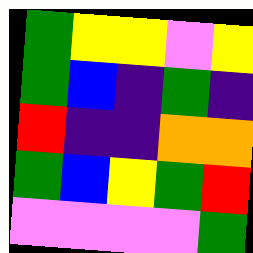[["green", "yellow", "yellow", "violet", "yellow"], ["green", "blue", "indigo", "green", "indigo"], ["red", "indigo", "indigo", "orange", "orange"], ["green", "blue", "yellow", "green", "red"], ["violet", "violet", "violet", "violet", "green"]]